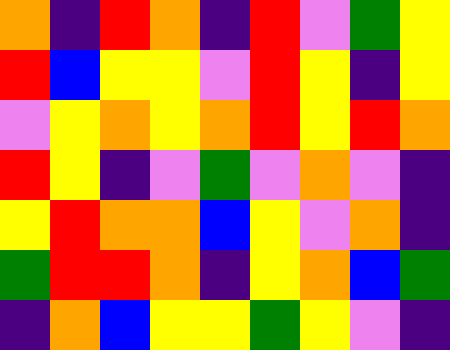[["orange", "indigo", "red", "orange", "indigo", "red", "violet", "green", "yellow"], ["red", "blue", "yellow", "yellow", "violet", "red", "yellow", "indigo", "yellow"], ["violet", "yellow", "orange", "yellow", "orange", "red", "yellow", "red", "orange"], ["red", "yellow", "indigo", "violet", "green", "violet", "orange", "violet", "indigo"], ["yellow", "red", "orange", "orange", "blue", "yellow", "violet", "orange", "indigo"], ["green", "red", "red", "orange", "indigo", "yellow", "orange", "blue", "green"], ["indigo", "orange", "blue", "yellow", "yellow", "green", "yellow", "violet", "indigo"]]